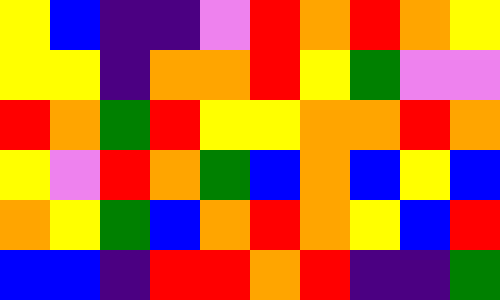[["yellow", "blue", "indigo", "indigo", "violet", "red", "orange", "red", "orange", "yellow"], ["yellow", "yellow", "indigo", "orange", "orange", "red", "yellow", "green", "violet", "violet"], ["red", "orange", "green", "red", "yellow", "yellow", "orange", "orange", "red", "orange"], ["yellow", "violet", "red", "orange", "green", "blue", "orange", "blue", "yellow", "blue"], ["orange", "yellow", "green", "blue", "orange", "red", "orange", "yellow", "blue", "red"], ["blue", "blue", "indigo", "red", "red", "orange", "red", "indigo", "indigo", "green"]]